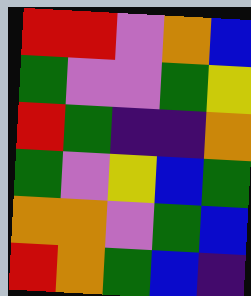[["red", "red", "violet", "orange", "blue"], ["green", "violet", "violet", "green", "yellow"], ["red", "green", "indigo", "indigo", "orange"], ["green", "violet", "yellow", "blue", "green"], ["orange", "orange", "violet", "green", "blue"], ["red", "orange", "green", "blue", "indigo"]]